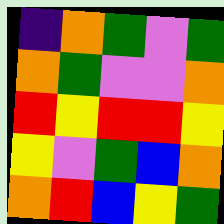[["indigo", "orange", "green", "violet", "green"], ["orange", "green", "violet", "violet", "orange"], ["red", "yellow", "red", "red", "yellow"], ["yellow", "violet", "green", "blue", "orange"], ["orange", "red", "blue", "yellow", "green"]]